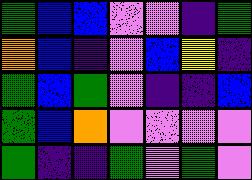[["green", "blue", "blue", "violet", "violet", "indigo", "green"], ["orange", "blue", "indigo", "violet", "blue", "yellow", "indigo"], ["green", "blue", "green", "violet", "indigo", "indigo", "blue"], ["green", "blue", "orange", "violet", "violet", "violet", "violet"], ["green", "indigo", "indigo", "green", "violet", "green", "violet"]]